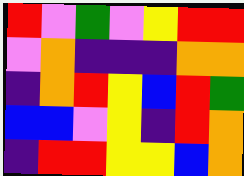[["red", "violet", "green", "violet", "yellow", "red", "red"], ["violet", "orange", "indigo", "indigo", "indigo", "orange", "orange"], ["indigo", "orange", "red", "yellow", "blue", "red", "green"], ["blue", "blue", "violet", "yellow", "indigo", "red", "orange"], ["indigo", "red", "red", "yellow", "yellow", "blue", "orange"]]